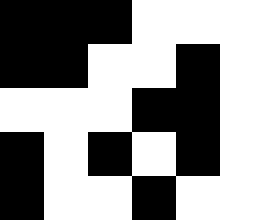[["black", "black", "black", "white", "white", "white"], ["black", "black", "white", "white", "black", "white"], ["white", "white", "white", "black", "black", "white"], ["black", "white", "black", "white", "black", "white"], ["black", "white", "white", "black", "white", "white"]]